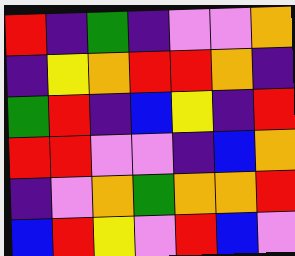[["red", "indigo", "green", "indigo", "violet", "violet", "orange"], ["indigo", "yellow", "orange", "red", "red", "orange", "indigo"], ["green", "red", "indigo", "blue", "yellow", "indigo", "red"], ["red", "red", "violet", "violet", "indigo", "blue", "orange"], ["indigo", "violet", "orange", "green", "orange", "orange", "red"], ["blue", "red", "yellow", "violet", "red", "blue", "violet"]]